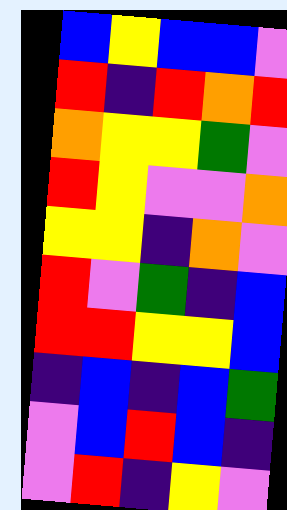[["blue", "yellow", "blue", "blue", "violet"], ["red", "indigo", "red", "orange", "red"], ["orange", "yellow", "yellow", "green", "violet"], ["red", "yellow", "violet", "violet", "orange"], ["yellow", "yellow", "indigo", "orange", "violet"], ["red", "violet", "green", "indigo", "blue"], ["red", "red", "yellow", "yellow", "blue"], ["indigo", "blue", "indigo", "blue", "green"], ["violet", "blue", "red", "blue", "indigo"], ["violet", "red", "indigo", "yellow", "violet"]]